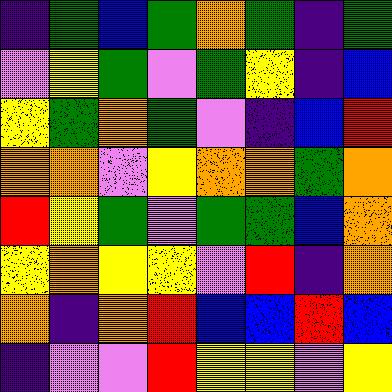[["indigo", "green", "blue", "green", "orange", "green", "indigo", "green"], ["violet", "yellow", "green", "violet", "green", "yellow", "indigo", "blue"], ["yellow", "green", "orange", "green", "violet", "indigo", "blue", "red"], ["orange", "orange", "violet", "yellow", "orange", "orange", "green", "orange"], ["red", "yellow", "green", "violet", "green", "green", "blue", "orange"], ["yellow", "orange", "yellow", "yellow", "violet", "red", "indigo", "orange"], ["orange", "indigo", "orange", "red", "blue", "blue", "red", "blue"], ["indigo", "violet", "violet", "red", "yellow", "yellow", "violet", "yellow"]]